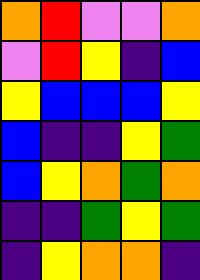[["orange", "red", "violet", "violet", "orange"], ["violet", "red", "yellow", "indigo", "blue"], ["yellow", "blue", "blue", "blue", "yellow"], ["blue", "indigo", "indigo", "yellow", "green"], ["blue", "yellow", "orange", "green", "orange"], ["indigo", "indigo", "green", "yellow", "green"], ["indigo", "yellow", "orange", "orange", "indigo"]]